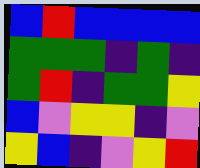[["blue", "red", "blue", "blue", "blue", "blue"], ["green", "green", "green", "indigo", "green", "indigo"], ["green", "red", "indigo", "green", "green", "yellow"], ["blue", "violet", "yellow", "yellow", "indigo", "violet"], ["yellow", "blue", "indigo", "violet", "yellow", "red"]]